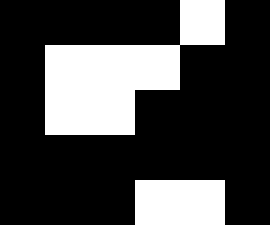[["black", "black", "black", "black", "white", "black"], ["black", "white", "white", "white", "black", "black"], ["black", "white", "white", "black", "black", "black"], ["black", "black", "black", "black", "black", "black"], ["black", "black", "black", "white", "white", "black"]]